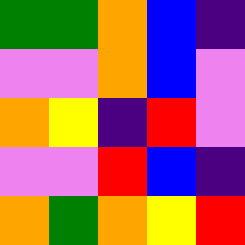[["green", "green", "orange", "blue", "indigo"], ["violet", "violet", "orange", "blue", "violet"], ["orange", "yellow", "indigo", "red", "violet"], ["violet", "violet", "red", "blue", "indigo"], ["orange", "green", "orange", "yellow", "red"]]